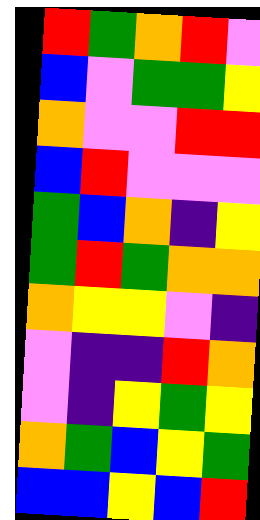[["red", "green", "orange", "red", "violet"], ["blue", "violet", "green", "green", "yellow"], ["orange", "violet", "violet", "red", "red"], ["blue", "red", "violet", "violet", "violet"], ["green", "blue", "orange", "indigo", "yellow"], ["green", "red", "green", "orange", "orange"], ["orange", "yellow", "yellow", "violet", "indigo"], ["violet", "indigo", "indigo", "red", "orange"], ["violet", "indigo", "yellow", "green", "yellow"], ["orange", "green", "blue", "yellow", "green"], ["blue", "blue", "yellow", "blue", "red"]]